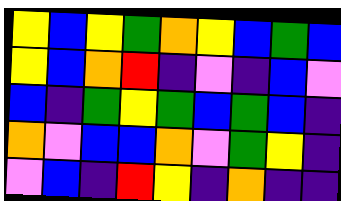[["yellow", "blue", "yellow", "green", "orange", "yellow", "blue", "green", "blue"], ["yellow", "blue", "orange", "red", "indigo", "violet", "indigo", "blue", "violet"], ["blue", "indigo", "green", "yellow", "green", "blue", "green", "blue", "indigo"], ["orange", "violet", "blue", "blue", "orange", "violet", "green", "yellow", "indigo"], ["violet", "blue", "indigo", "red", "yellow", "indigo", "orange", "indigo", "indigo"]]